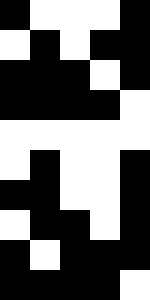[["black", "white", "white", "white", "black"], ["white", "black", "white", "black", "black"], ["black", "black", "black", "white", "black"], ["black", "black", "black", "black", "white"], ["white", "white", "white", "white", "white"], ["white", "black", "white", "white", "black"], ["black", "black", "white", "white", "black"], ["white", "black", "black", "white", "black"], ["black", "white", "black", "black", "black"], ["black", "black", "black", "black", "white"]]